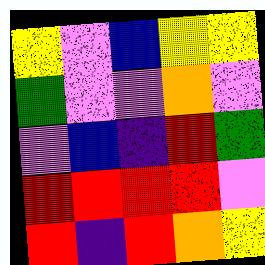[["yellow", "violet", "blue", "yellow", "yellow"], ["green", "violet", "violet", "orange", "violet"], ["violet", "blue", "indigo", "red", "green"], ["red", "red", "red", "red", "violet"], ["red", "indigo", "red", "orange", "yellow"]]